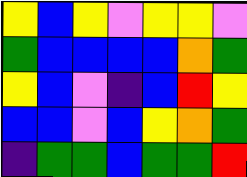[["yellow", "blue", "yellow", "violet", "yellow", "yellow", "violet"], ["green", "blue", "blue", "blue", "blue", "orange", "green"], ["yellow", "blue", "violet", "indigo", "blue", "red", "yellow"], ["blue", "blue", "violet", "blue", "yellow", "orange", "green"], ["indigo", "green", "green", "blue", "green", "green", "red"]]